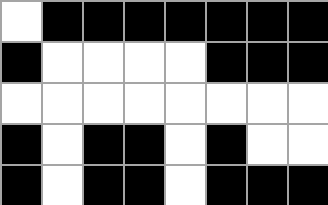[["white", "black", "black", "black", "black", "black", "black", "black"], ["black", "white", "white", "white", "white", "black", "black", "black"], ["white", "white", "white", "white", "white", "white", "white", "white"], ["black", "white", "black", "black", "white", "black", "white", "white"], ["black", "white", "black", "black", "white", "black", "black", "black"]]